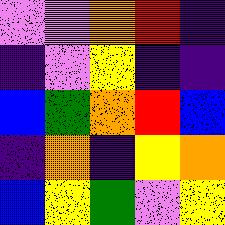[["violet", "violet", "orange", "red", "indigo"], ["indigo", "violet", "yellow", "indigo", "indigo"], ["blue", "green", "orange", "red", "blue"], ["indigo", "orange", "indigo", "yellow", "orange"], ["blue", "yellow", "green", "violet", "yellow"]]